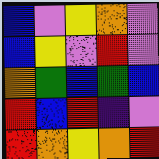[["blue", "violet", "yellow", "orange", "violet"], ["blue", "yellow", "violet", "red", "violet"], ["orange", "green", "blue", "green", "blue"], ["red", "blue", "red", "indigo", "violet"], ["red", "orange", "yellow", "orange", "red"]]